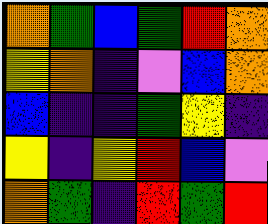[["orange", "green", "blue", "green", "red", "orange"], ["yellow", "orange", "indigo", "violet", "blue", "orange"], ["blue", "indigo", "indigo", "green", "yellow", "indigo"], ["yellow", "indigo", "yellow", "red", "blue", "violet"], ["orange", "green", "indigo", "red", "green", "red"]]